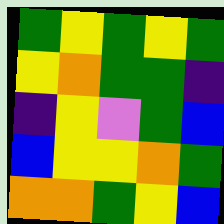[["green", "yellow", "green", "yellow", "green"], ["yellow", "orange", "green", "green", "indigo"], ["indigo", "yellow", "violet", "green", "blue"], ["blue", "yellow", "yellow", "orange", "green"], ["orange", "orange", "green", "yellow", "blue"]]